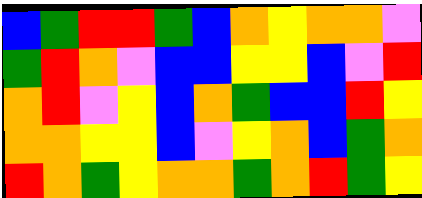[["blue", "green", "red", "red", "green", "blue", "orange", "yellow", "orange", "orange", "violet"], ["green", "red", "orange", "violet", "blue", "blue", "yellow", "yellow", "blue", "violet", "red"], ["orange", "red", "violet", "yellow", "blue", "orange", "green", "blue", "blue", "red", "yellow"], ["orange", "orange", "yellow", "yellow", "blue", "violet", "yellow", "orange", "blue", "green", "orange"], ["red", "orange", "green", "yellow", "orange", "orange", "green", "orange", "red", "green", "yellow"]]